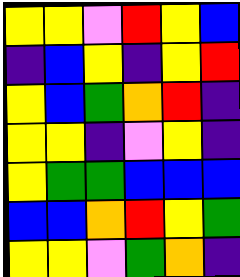[["yellow", "yellow", "violet", "red", "yellow", "blue"], ["indigo", "blue", "yellow", "indigo", "yellow", "red"], ["yellow", "blue", "green", "orange", "red", "indigo"], ["yellow", "yellow", "indigo", "violet", "yellow", "indigo"], ["yellow", "green", "green", "blue", "blue", "blue"], ["blue", "blue", "orange", "red", "yellow", "green"], ["yellow", "yellow", "violet", "green", "orange", "indigo"]]